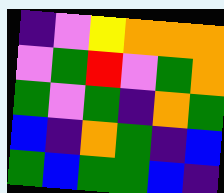[["indigo", "violet", "yellow", "orange", "orange", "orange"], ["violet", "green", "red", "violet", "green", "orange"], ["green", "violet", "green", "indigo", "orange", "green"], ["blue", "indigo", "orange", "green", "indigo", "blue"], ["green", "blue", "green", "green", "blue", "indigo"]]